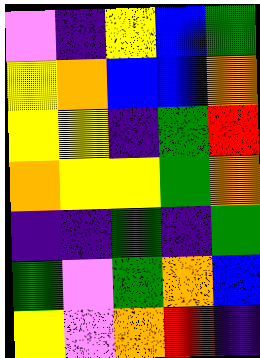[["violet", "indigo", "yellow", "blue", "green"], ["yellow", "orange", "blue", "blue", "orange"], ["yellow", "yellow", "indigo", "green", "red"], ["orange", "yellow", "yellow", "green", "orange"], ["indigo", "indigo", "green", "indigo", "green"], ["green", "violet", "green", "orange", "blue"], ["yellow", "violet", "orange", "red", "indigo"]]